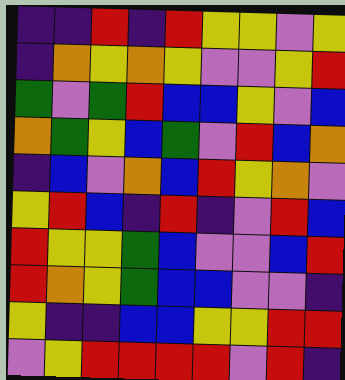[["indigo", "indigo", "red", "indigo", "red", "yellow", "yellow", "violet", "yellow"], ["indigo", "orange", "yellow", "orange", "yellow", "violet", "violet", "yellow", "red"], ["green", "violet", "green", "red", "blue", "blue", "yellow", "violet", "blue"], ["orange", "green", "yellow", "blue", "green", "violet", "red", "blue", "orange"], ["indigo", "blue", "violet", "orange", "blue", "red", "yellow", "orange", "violet"], ["yellow", "red", "blue", "indigo", "red", "indigo", "violet", "red", "blue"], ["red", "yellow", "yellow", "green", "blue", "violet", "violet", "blue", "red"], ["red", "orange", "yellow", "green", "blue", "blue", "violet", "violet", "indigo"], ["yellow", "indigo", "indigo", "blue", "blue", "yellow", "yellow", "red", "red"], ["violet", "yellow", "red", "red", "red", "red", "violet", "red", "indigo"]]